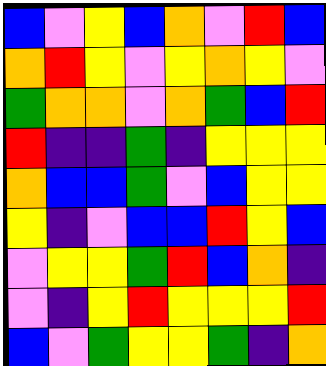[["blue", "violet", "yellow", "blue", "orange", "violet", "red", "blue"], ["orange", "red", "yellow", "violet", "yellow", "orange", "yellow", "violet"], ["green", "orange", "orange", "violet", "orange", "green", "blue", "red"], ["red", "indigo", "indigo", "green", "indigo", "yellow", "yellow", "yellow"], ["orange", "blue", "blue", "green", "violet", "blue", "yellow", "yellow"], ["yellow", "indigo", "violet", "blue", "blue", "red", "yellow", "blue"], ["violet", "yellow", "yellow", "green", "red", "blue", "orange", "indigo"], ["violet", "indigo", "yellow", "red", "yellow", "yellow", "yellow", "red"], ["blue", "violet", "green", "yellow", "yellow", "green", "indigo", "orange"]]